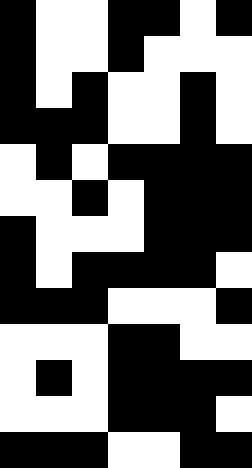[["black", "white", "white", "black", "black", "white", "black"], ["black", "white", "white", "black", "white", "white", "white"], ["black", "white", "black", "white", "white", "black", "white"], ["black", "black", "black", "white", "white", "black", "white"], ["white", "black", "white", "black", "black", "black", "black"], ["white", "white", "black", "white", "black", "black", "black"], ["black", "white", "white", "white", "black", "black", "black"], ["black", "white", "black", "black", "black", "black", "white"], ["black", "black", "black", "white", "white", "white", "black"], ["white", "white", "white", "black", "black", "white", "white"], ["white", "black", "white", "black", "black", "black", "black"], ["white", "white", "white", "black", "black", "black", "white"], ["black", "black", "black", "white", "white", "black", "black"]]